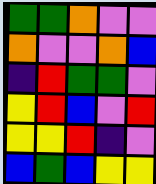[["green", "green", "orange", "violet", "violet"], ["orange", "violet", "violet", "orange", "blue"], ["indigo", "red", "green", "green", "violet"], ["yellow", "red", "blue", "violet", "red"], ["yellow", "yellow", "red", "indigo", "violet"], ["blue", "green", "blue", "yellow", "yellow"]]